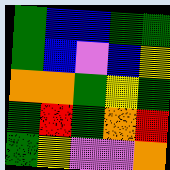[["green", "blue", "blue", "green", "green"], ["green", "blue", "violet", "blue", "yellow"], ["orange", "orange", "green", "yellow", "green"], ["green", "red", "green", "orange", "red"], ["green", "yellow", "violet", "violet", "orange"]]